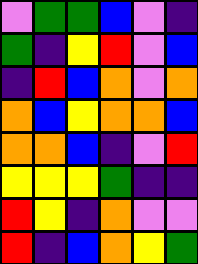[["violet", "green", "green", "blue", "violet", "indigo"], ["green", "indigo", "yellow", "red", "violet", "blue"], ["indigo", "red", "blue", "orange", "violet", "orange"], ["orange", "blue", "yellow", "orange", "orange", "blue"], ["orange", "orange", "blue", "indigo", "violet", "red"], ["yellow", "yellow", "yellow", "green", "indigo", "indigo"], ["red", "yellow", "indigo", "orange", "violet", "violet"], ["red", "indigo", "blue", "orange", "yellow", "green"]]